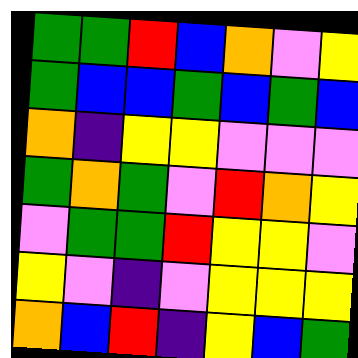[["green", "green", "red", "blue", "orange", "violet", "yellow"], ["green", "blue", "blue", "green", "blue", "green", "blue"], ["orange", "indigo", "yellow", "yellow", "violet", "violet", "violet"], ["green", "orange", "green", "violet", "red", "orange", "yellow"], ["violet", "green", "green", "red", "yellow", "yellow", "violet"], ["yellow", "violet", "indigo", "violet", "yellow", "yellow", "yellow"], ["orange", "blue", "red", "indigo", "yellow", "blue", "green"]]